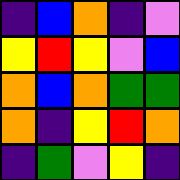[["indigo", "blue", "orange", "indigo", "violet"], ["yellow", "red", "yellow", "violet", "blue"], ["orange", "blue", "orange", "green", "green"], ["orange", "indigo", "yellow", "red", "orange"], ["indigo", "green", "violet", "yellow", "indigo"]]